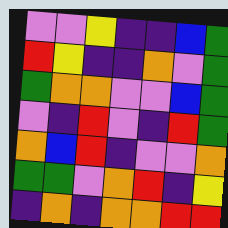[["violet", "violet", "yellow", "indigo", "indigo", "blue", "green"], ["red", "yellow", "indigo", "indigo", "orange", "violet", "green"], ["green", "orange", "orange", "violet", "violet", "blue", "green"], ["violet", "indigo", "red", "violet", "indigo", "red", "green"], ["orange", "blue", "red", "indigo", "violet", "violet", "orange"], ["green", "green", "violet", "orange", "red", "indigo", "yellow"], ["indigo", "orange", "indigo", "orange", "orange", "red", "red"]]